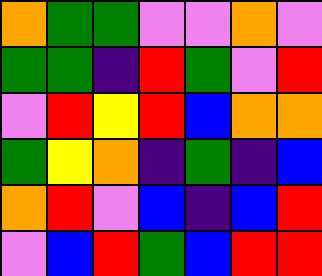[["orange", "green", "green", "violet", "violet", "orange", "violet"], ["green", "green", "indigo", "red", "green", "violet", "red"], ["violet", "red", "yellow", "red", "blue", "orange", "orange"], ["green", "yellow", "orange", "indigo", "green", "indigo", "blue"], ["orange", "red", "violet", "blue", "indigo", "blue", "red"], ["violet", "blue", "red", "green", "blue", "red", "red"]]